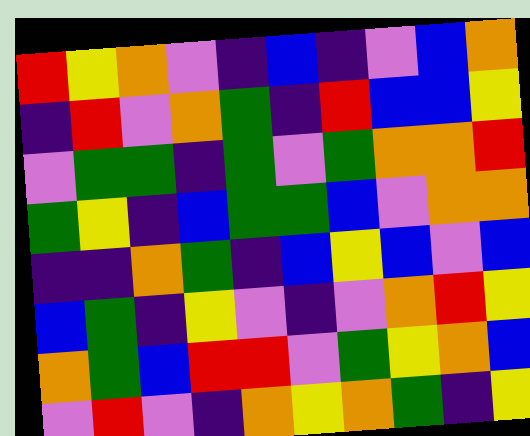[["red", "yellow", "orange", "violet", "indigo", "blue", "indigo", "violet", "blue", "orange"], ["indigo", "red", "violet", "orange", "green", "indigo", "red", "blue", "blue", "yellow"], ["violet", "green", "green", "indigo", "green", "violet", "green", "orange", "orange", "red"], ["green", "yellow", "indigo", "blue", "green", "green", "blue", "violet", "orange", "orange"], ["indigo", "indigo", "orange", "green", "indigo", "blue", "yellow", "blue", "violet", "blue"], ["blue", "green", "indigo", "yellow", "violet", "indigo", "violet", "orange", "red", "yellow"], ["orange", "green", "blue", "red", "red", "violet", "green", "yellow", "orange", "blue"], ["violet", "red", "violet", "indigo", "orange", "yellow", "orange", "green", "indigo", "yellow"]]